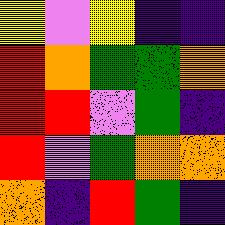[["yellow", "violet", "yellow", "indigo", "indigo"], ["red", "orange", "green", "green", "orange"], ["red", "red", "violet", "green", "indigo"], ["red", "violet", "green", "orange", "orange"], ["orange", "indigo", "red", "green", "indigo"]]